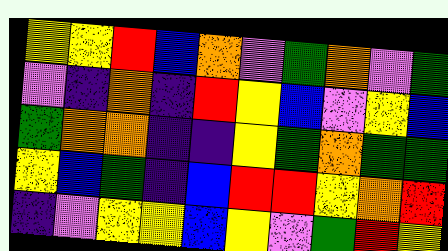[["yellow", "yellow", "red", "blue", "orange", "violet", "green", "orange", "violet", "green"], ["violet", "indigo", "orange", "indigo", "red", "yellow", "blue", "violet", "yellow", "blue"], ["green", "orange", "orange", "indigo", "indigo", "yellow", "green", "orange", "green", "green"], ["yellow", "blue", "green", "indigo", "blue", "red", "red", "yellow", "orange", "red"], ["indigo", "violet", "yellow", "yellow", "blue", "yellow", "violet", "green", "red", "yellow"]]